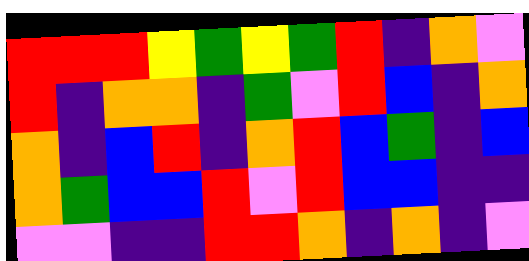[["red", "red", "red", "yellow", "green", "yellow", "green", "red", "indigo", "orange", "violet"], ["red", "indigo", "orange", "orange", "indigo", "green", "violet", "red", "blue", "indigo", "orange"], ["orange", "indigo", "blue", "red", "indigo", "orange", "red", "blue", "green", "indigo", "blue"], ["orange", "green", "blue", "blue", "red", "violet", "red", "blue", "blue", "indigo", "indigo"], ["violet", "violet", "indigo", "indigo", "red", "red", "orange", "indigo", "orange", "indigo", "violet"]]